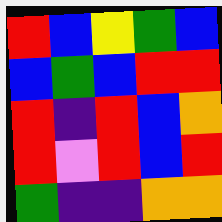[["red", "blue", "yellow", "green", "blue"], ["blue", "green", "blue", "red", "red"], ["red", "indigo", "red", "blue", "orange"], ["red", "violet", "red", "blue", "red"], ["green", "indigo", "indigo", "orange", "orange"]]